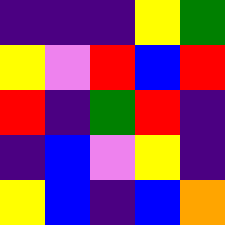[["indigo", "indigo", "indigo", "yellow", "green"], ["yellow", "violet", "red", "blue", "red"], ["red", "indigo", "green", "red", "indigo"], ["indigo", "blue", "violet", "yellow", "indigo"], ["yellow", "blue", "indigo", "blue", "orange"]]